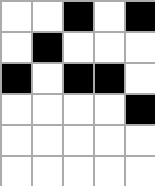[["white", "white", "black", "white", "black"], ["white", "black", "white", "white", "white"], ["black", "white", "black", "black", "white"], ["white", "white", "white", "white", "black"], ["white", "white", "white", "white", "white"], ["white", "white", "white", "white", "white"]]